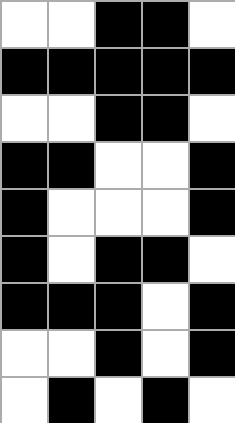[["white", "white", "black", "black", "white"], ["black", "black", "black", "black", "black"], ["white", "white", "black", "black", "white"], ["black", "black", "white", "white", "black"], ["black", "white", "white", "white", "black"], ["black", "white", "black", "black", "white"], ["black", "black", "black", "white", "black"], ["white", "white", "black", "white", "black"], ["white", "black", "white", "black", "white"]]